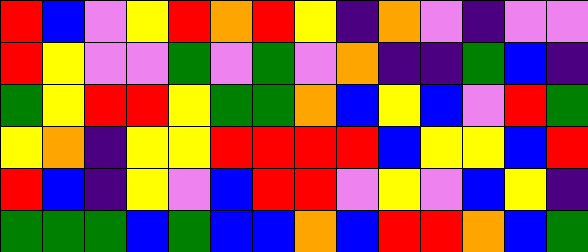[["red", "blue", "violet", "yellow", "red", "orange", "red", "yellow", "indigo", "orange", "violet", "indigo", "violet", "violet"], ["red", "yellow", "violet", "violet", "green", "violet", "green", "violet", "orange", "indigo", "indigo", "green", "blue", "indigo"], ["green", "yellow", "red", "red", "yellow", "green", "green", "orange", "blue", "yellow", "blue", "violet", "red", "green"], ["yellow", "orange", "indigo", "yellow", "yellow", "red", "red", "red", "red", "blue", "yellow", "yellow", "blue", "red"], ["red", "blue", "indigo", "yellow", "violet", "blue", "red", "red", "violet", "yellow", "violet", "blue", "yellow", "indigo"], ["green", "green", "green", "blue", "green", "blue", "blue", "orange", "blue", "red", "red", "orange", "blue", "green"]]